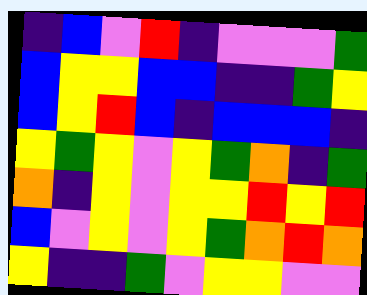[["indigo", "blue", "violet", "red", "indigo", "violet", "violet", "violet", "green"], ["blue", "yellow", "yellow", "blue", "blue", "indigo", "indigo", "green", "yellow"], ["blue", "yellow", "red", "blue", "indigo", "blue", "blue", "blue", "indigo"], ["yellow", "green", "yellow", "violet", "yellow", "green", "orange", "indigo", "green"], ["orange", "indigo", "yellow", "violet", "yellow", "yellow", "red", "yellow", "red"], ["blue", "violet", "yellow", "violet", "yellow", "green", "orange", "red", "orange"], ["yellow", "indigo", "indigo", "green", "violet", "yellow", "yellow", "violet", "violet"]]